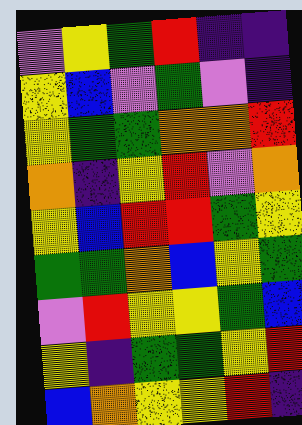[["violet", "yellow", "green", "red", "indigo", "indigo"], ["yellow", "blue", "violet", "green", "violet", "indigo"], ["yellow", "green", "green", "orange", "orange", "red"], ["orange", "indigo", "yellow", "red", "violet", "orange"], ["yellow", "blue", "red", "red", "green", "yellow"], ["green", "green", "orange", "blue", "yellow", "green"], ["violet", "red", "yellow", "yellow", "green", "blue"], ["yellow", "indigo", "green", "green", "yellow", "red"], ["blue", "orange", "yellow", "yellow", "red", "indigo"]]